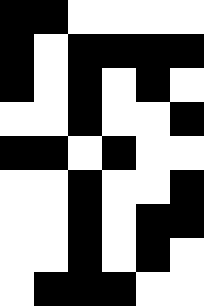[["black", "black", "white", "white", "white", "white"], ["black", "white", "black", "black", "black", "black"], ["black", "white", "black", "white", "black", "white"], ["white", "white", "black", "white", "white", "black"], ["black", "black", "white", "black", "white", "white"], ["white", "white", "black", "white", "white", "black"], ["white", "white", "black", "white", "black", "black"], ["white", "white", "black", "white", "black", "white"], ["white", "black", "black", "black", "white", "white"]]